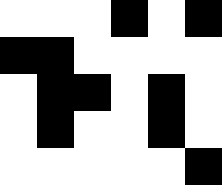[["white", "white", "white", "black", "white", "black"], ["black", "black", "white", "white", "white", "white"], ["white", "black", "black", "white", "black", "white"], ["white", "black", "white", "white", "black", "white"], ["white", "white", "white", "white", "white", "black"]]